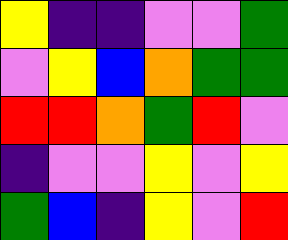[["yellow", "indigo", "indigo", "violet", "violet", "green"], ["violet", "yellow", "blue", "orange", "green", "green"], ["red", "red", "orange", "green", "red", "violet"], ["indigo", "violet", "violet", "yellow", "violet", "yellow"], ["green", "blue", "indigo", "yellow", "violet", "red"]]